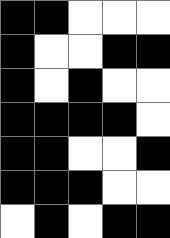[["black", "black", "white", "white", "white"], ["black", "white", "white", "black", "black"], ["black", "white", "black", "white", "white"], ["black", "black", "black", "black", "white"], ["black", "black", "white", "white", "black"], ["black", "black", "black", "white", "white"], ["white", "black", "white", "black", "black"]]